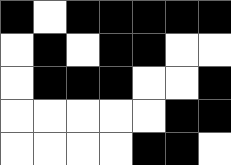[["black", "white", "black", "black", "black", "black", "black"], ["white", "black", "white", "black", "black", "white", "white"], ["white", "black", "black", "black", "white", "white", "black"], ["white", "white", "white", "white", "white", "black", "black"], ["white", "white", "white", "white", "black", "black", "white"]]